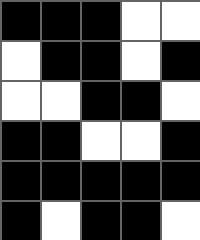[["black", "black", "black", "white", "white"], ["white", "black", "black", "white", "black"], ["white", "white", "black", "black", "white"], ["black", "black", "white", "white", "black"], ["black", "black", "black", "black", "black"], ["black", "white", "black", "black", "white"]]